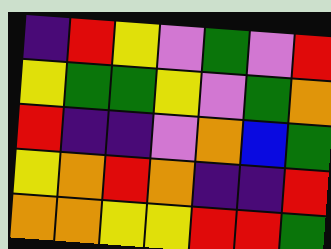[["indigo", "red", "yellow", "violet", "green", "violet", "red"], ["yellow", "green", "green", "yellow", "violet", "green", "orange"], ["red", "indigo", "indigo", "violet", "orange", "blue", "green"], ["yellow", "orange", "red", "orange", "indigo", "indigo", "red"], ["orange", "orange", "yellow", "yellow", "red", "red", "green"]]